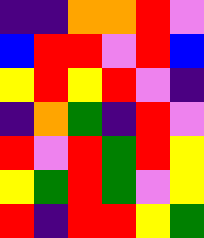[["indigo", "indigo", "orange", "orange", "red", "violet"], ["blue", "red", "red", "violet", "red", "blue"], ["yellow", "red", "yellow", "red", "violet", "indigo"], ["indigo", "orange", "green", "indigo", "red", "violet"], ["red", "violet", "red", "green", "red", "yellow"], ["yellow", "green", "red", "green", "violet", "yellow"], ["red", "indigo", "red", "red", "yellow", "green"]]